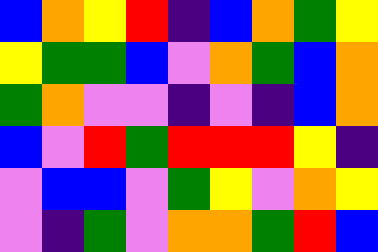[["blue", "orange", "yellow", "red", "indigo", "blue", "orange", "green", "yellow"], ["yellow", "green", "green", "blue", "violet", "orange", "green", "blue", "orange"], ["green", "orange", "violet", "violet", "indigo", "violet", "indigo", "blue", "orange"], ["blue", "violet", "red", "green", "red", "red", "red", "yellow", "indigo"], ["violet", "blue", "blue", "violet", "green", "yellow", "violet", "orange", "yellow"], ["violet", "indigo", "green", "violet", "orange", "orange", "green", "red", "blue"]]